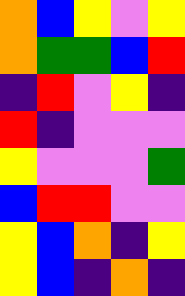[["orange", "blue", "yellow", "violet", "yellow"], ["orange", "green", "green", "blue", "red"], ["indigo", "red", "violet", "yellow", "indigo"], ["red", "indigo", "violet", "violet", "violet"], ["yellow", "violet", "violet", "violet", "green"], ["blue", "red", "red", "violet", "violet"], ["yellow", "blue", "orange", "indigo", "yellow"], ["yellow", "blue", "indigo", "orange", "indigo"]]